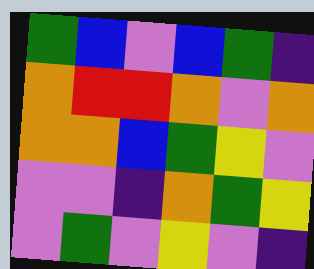[["green", "blue", "violet", "blue", "green", "indigo"], ["orange", "red", "red", "orange", "violet", "orange"], ["orange", "orange", "blue", "green", "yellow", "violet"], ["violet", "violet", "indigo", "orange", "green", "yellow"], ["violet", "green", "violet", "yellow", "violet", "indigo"]]